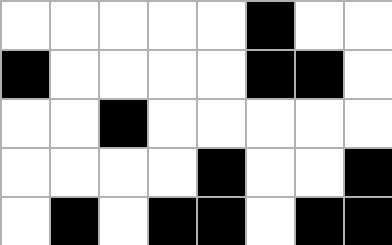[["white", "white", "white", "white", "white", "black", "white", "white"], ["black", "white", "white", "white", "white", "black", "black", "white"], ["white", "white", "black", "white", "white", "white", "white", "white"], ["white", "white", "white", "white", "black", "white", "white", "black"], ["white", "black", "white", "black", "black", "white", "black", "black"]]